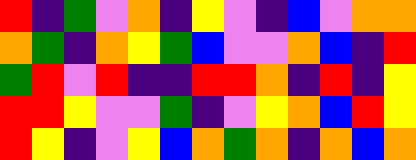[["red", "indigo", "green", "violet", "orange", "indigo", "yellow", "violet", "indigo", "blue", "violet", "orange", "orange"], ["orange", "green", "indigo", "orange", "yellow", "green", "blue", "violet", "violet", "orange", "blue", "indigo", "red"], ["green", "red", "violet", "red", "indigo", "indigo", "red", "red", "orange", "indigo", "red", "indigo", "yellow"], ["red", "red", "yellow", "violet", "violet", "green", "indigo", "violet", "yellow", "orange", "blue", "red", "yellow"], ["red", "yellow", "indigo", "violet", "yellow", "blue", "orange", "green", "orange", "indigo", "orange", "blue", "orange"]]